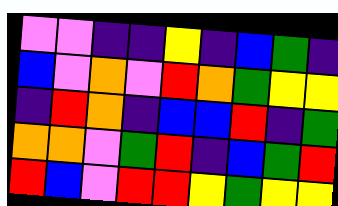[["violet", "violet", "indigo", "indigo", "yellow", "indigo", "blue", "green", "indigo"], ["blue", "violet", "orange", "violet", "red", "orange", "green", "yellow", "yellow"], ["indigo", "red", "orange", "indigo", "blue", "blue", "red", "indigo", "green"], ["orange", "orange", "violet", "green", "red", "indigo", "blue", "green", "red"], ["red", "blue", "violet", "red", "red", "yellow", "green", "yellow", "yellow"]]